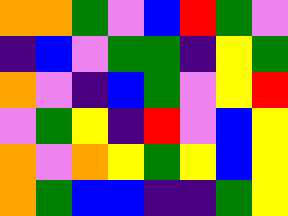[["orange", "orange", "green", "violet", "blue", "red", "green", "violet"], ["indigo", "blue", "violet", "green", "green", "indigo", "yellow", "green"], ["orange", "violet", "indigo", "blue", "green", "violet", "yellow", "red"], ["violet", "green", "yellow", "indigo", "red", "violet", "blue", "yellow"], ["orange", "violet", "orange", "yellow", "green", "yellow", "blue", "yellow"], ["orange", "green", "blue", "blue", "indigo", "indigo", "green", "yellow"]]